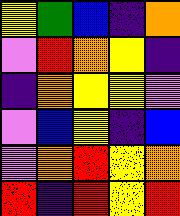[["yellow", "green", "blue", "indigo", "orange"], ["violet", "red", "orange", "yellow", "indigo"], ["indigo", "orange", "yellow", "yellow", "violet"], ["violet", "blue", "yellow", "indigo", "blue"], ["violet", "orange", "red", "yellow", "orange"], ["red", "indigo", "red", "yellow", "red"]]